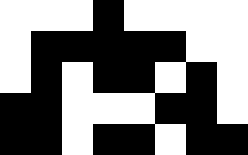[["white", "white", "white", "black", "white", "white", "white", "white"], ["white", "black", "black", "black", "black", "black", "white", "white"], ["white", "black", "white", "black", "black", "white", "black", "white"], ["black", "black", "white", "white", "white", "black", "black", "white"], ["black", "black", "white", "black", "black", "white", "black", "black"]]